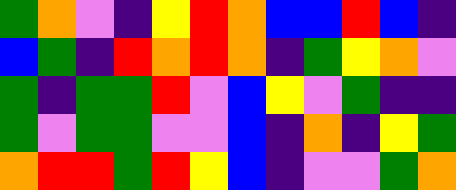[["green", "orange", "violet", "indigo", "yellow", "red", "orange", "blue", "blue", "red", "blue", "indigo"], ["blue", "green", "indigo", "red", "orange", "red", "orange", "indigo", "green", "yellow", "orange", "violet"], ["green", "indigo", "green", "green", "red", "violet", "blue", "yellow", "violet", "green", "indigo", "indigo"], ["green", "violet", "green", "green", "violet", "violet", "blue", "indigo", "orange", "indigo", "yellow", "green"], ["orange", "red", "red", "green", "red", "yellow", "blue", "indigo", "violet", "violet", "green", "orange"]]